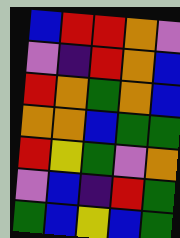[["blue", "red", "red", "orange", "violet"], ["violet", "indigo", "red", "orange", "blue"], ["red", "orange", "green", "orange", "blue"], ["orange", "orange", "blue", "green", "green"], ["red", "yellow", "green", "violet", "orange"], ["violet", "blue", "indigo", "red", "green"], ["green", "blue", "yellow", "blue", "green"]]